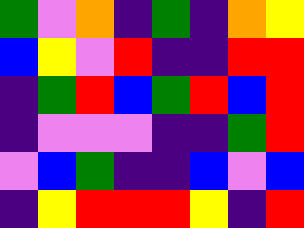[["green", "violet", "orange", "indigo", "green", "indigo", "orange", "yellow"], ["blue", "yellow", "violet", "red", "indigo", "indigo", "red", "red"], ["indigo", "green", "red", "blue", "green", "red", "blue", "red"], ["indigo", "violet", "violet", "violet", "indigo", "indigo", "green", "red"], ["violet", "blue", "green", "indigo", "indigo", "blue", "violet", "blue"], ["indigo", "yellow", "red", "red", "red", "yellow", "indigo", "red"]]